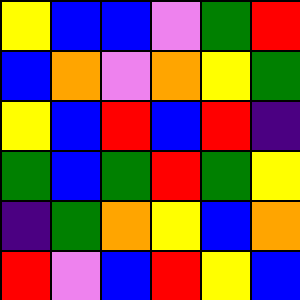[["yellow", "blue", "blue", "violet", "green", "red"], ["blue", "orange", "violet", "orange", "yellow", "green"], ["yellow", "blue", "red", "blue", "red", "indigo"], ["green", "blue", "green", "red", "green", "yellow"], ["indigo", "green", "orange", "yellow", "blue", "orange"], ["red", "violet", "blue", "red", "yellow", "blue"]]